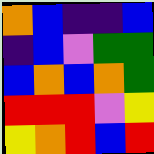[["orange", "blue", "indigo", "indigo", "blue"], ["indigo", "blue", "violet", "green", "green"], ["blue", "orange", "blue", "orange", "green"], ["red", "red", "red", "violet", "yellow"], ["yellow", "orange", "red", "blue", "red"]]